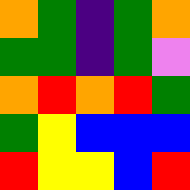[["orange", "green", "indigo", "green", "orange"], ["green", "green", "indigo", "green", "violet"], ["orange", "red", "orange", "red", "green"], ["green", "yellow", "blue", "blue", "blue"], ["red", "yellow", "yellow", "blue", "red"]]